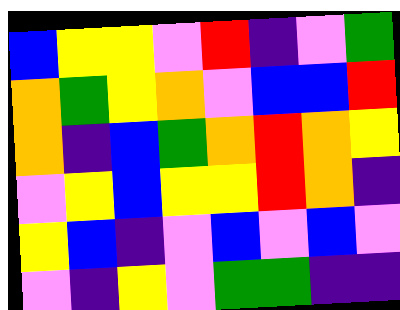[["blue", "yellow", "yellow", "violet", "red", "indigo", "violet", "green"], ["orange", "green", "yellow", "orange", "violet", "blue", "blue", "red"], ["orange", "indigo", "blue", "green", "orange", "red", "orange", "yellow"], ["violet", "yellow", "blue", "yellow", "yellow", "red", "orange", "indigo"], ["yellow", "blue", "indigo", "violet", "blue", "violet", "blue", "violet"], ["violet", "indigo", "yellow", "violet", "green", "green", "indigo", "indigo"]]